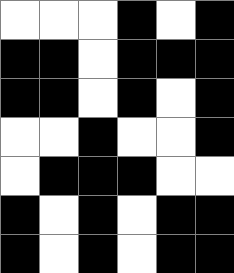[["white", "white", "white", "black", "white", "black"], ["black", "black", "white", "black", "black", "black"], ["black", "black", "white", "black", "white", "black"], ["white", "white", "black", "white", "white", "black"], ["white", "black", "black", "black", "white", "white"], ["black", "white", "black", "white", "black", "black"], ["black", "white", "black", "white", "black", "black"]]